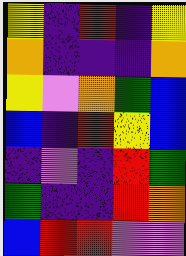[["yellow", "indigo", "red", "indigo", "yellow"], ["orange", "indigo", "indigo", "indigo", "orange"], ["yellow", "violet", "orange", "green", "blue"], ["blue", "indigo", "red", "yellow", "blue"], ["indigo", "violet", "indigo", "red", "green"], ["green", "indigo", "indigo", "red", "orange"], ["blue", "red", "red", "violet", "violet"]]